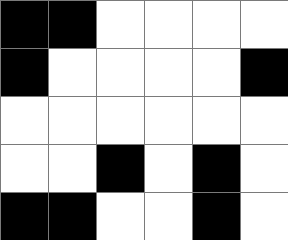[["black", "black", "white", "white", "white", "white"], ["black", "white", "white", "white", "white", "black"], ["white", "white", "white", "white", "white", "white"], ["white", "white", "black", "white", "black", "white"], ["black", "black", "white", "white", "black", "white"]]